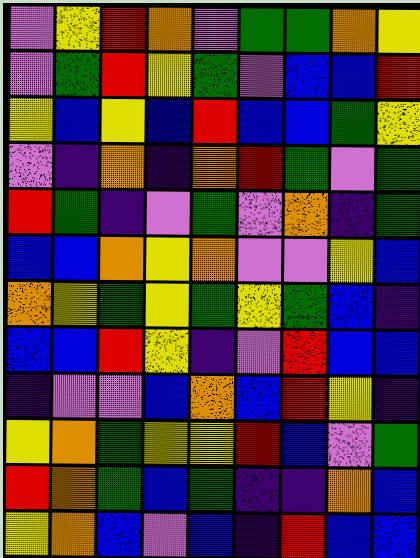[["violet", "yellow", "red", "orange", "violet", "green", "green", "orange", "yellow"], ["violet", "green", "red", "yellow", "green", "violet", "blue", "blue", "red"], ["yellow", "blue", "yellow", "blue", "red", "blue", "blue", "green", "yellow"], ["violet", "indigo", "orange", "indigo", "orange", "red", "green", "violet", "green"], ["red", "green", "indigo", "violet", "green", "violet", "orange", "indigo", "green"], ["blue", "blue", "orange", "yellow", "orange", "violet", "violet", "yellow", "blue"], ["orange", "yellow", "green", "yellow", "green", "yellow", "green", "blue", "indigo"], ["blue", "blue", "red", "yellow", "indigo", "violet", "red", "blue", "blue"], ["indigo", "violet", "violet", "blue", "orange", "blue", "red", "yellow", "indigo"], ["yellow", "orange", "green", "yellow", "yellow", "red", "blue", "violet", "green"], ["red", "orange", "green", "blue", "green", "indigo", "indigo", "orange", "blue"], ["yellow", "orange", "blue", "violet", "blue", "indigo", "red", "blue", "blue"]]